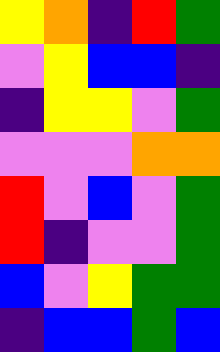[["yellow", "orange", "indigo", "red", "green"], ["violet", "yellow", "blue", "blue", "indigo"], ["indigo", "yellow", "yellow", "violet", "green"], ["violet", "violet", "violet", "orange", "orange"], ["red", "violet", "blue", "violet", "green"], ["red", "indigo", "violet", "violet", "green"], ["blue", "violet", "yellow", "green", "green"], ["indigo", "blue", "blue", "green", "blue"]]